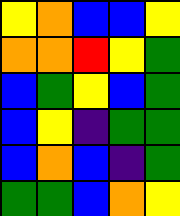[["yellow", "orange", "blue", "blue", "yellow"], ["orange", "orange", "red", "yellow", "green"], ["blue", "green", "yellow", "blue", "green"], ["blue", "yellow", "indigo", "green", "green"], ["blue", "orange", "blue", "indigo", "green"], ["green", "green", "blue", "orange", "yellow"]]